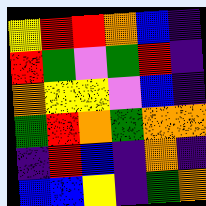[["yellow", "red", "red", "orange", "blue", "indigo"], ["red", "green", "violet", "green", "red", "indigo"], ["orange", "yellow", "yellow", "violet", "blue", "indigo"], ["green", "red", "orange", "green", "orange", "orange"], ["indigo", "red", "blue", "indigo", "orange", "indigo"], ["blue", "blue", "yellow", "indigo", "green", "orange"]]